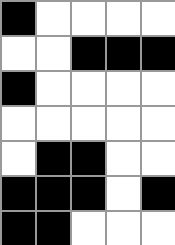[["black", "white", "white", "white", "white"], ["white", "white", "black", "black", "black"], ["black", "white", "white", "white", "white"], ["white", "white", "white", "white", "white"], ["white", "black", "black", "white", "white"], ["black", "black", "black", "white", "black"], ["black", "black", "white", "white", "white"]]